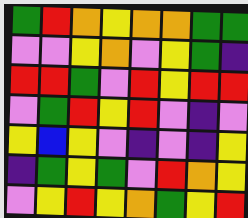[["green", "red", "orange", "yellow", "orange", "orange", "green", "green"], ["violet", "violet", "yellow", "orange", "violet", "yellow", "green", "indigo"], ["red", "red", "green", "violet", "red", "yellow", "red", "red"], ["violet", "green", "red", "yellow", "red", "violet", "indigo", "violet"], ["yellow", "blue", "yellow", "violet", "indigo", "violet", "indigo", "yellow"], ["indigo", "green", "yellow", "green", "violet", "red", "orange", "yellow"], ["violet", "yellow", "red", "yellow", "orange", "green", "yellow", "red"]]